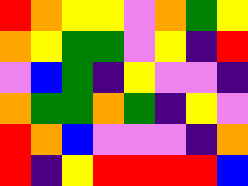[["red", "orange", "yellow", "yellow", "violet", "orange", "green", "yellow"], ["orange", "yellow", "green", "green", "violet", "yellow", "indigo", "red"], ["violet", "blue", "green", "indigo", "yellow", "violet", "violet", "indigo"], ["orange", "green", "green", "orange", "green", "indigo", "yellow", "violet"], ["red", "orange", "blue", "violet", "violet", "violet", "indigo", "orange"], ["red", "indigo", "yellow", "red", "red", "red", "red", "blue"]]